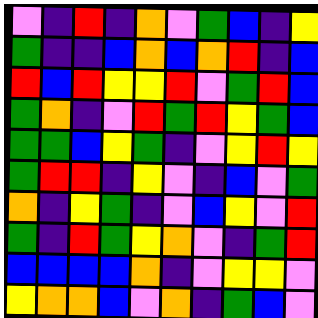[["violet", "indigo", "red", "indigo", "orange", "violet", "green", "blue", "indigo", "yellow"], ["green", "indigo", "indigo", "blue", "orange", "blue", "orange", "red", "indigo", "blue"], ["red", "blue", "red", "yellow", "yellow", "red", "violet", "green", "red", "blue"], ["green", "orange", "indigo", "violet", "red", "green", "red", "yellow", "green", "blue"], ["green", "green", "blue", "yellow", "green", "indigo", "violet", "yellow", "red", "yellow"], ["green", "red", "red", "indigo", "yellow", "violet", "indigo", "blue", "violet", "green"], ["orange", "indigo", "yellow", "green", "indigo", "violet", "blue", "yellow", "violet", "red"], ["green", "indigo", "red", "green", "yellow", "orange", "violet", "indigo", "green", "red"], ["blue", "blue", "blue", "blue", "orange", "indigo", "violet", "yellow", "yellow", "violet"], ["yellow", "orange", "orange", "blue", "violet", "orange", "indigo", "green", "blue", "violet"]]